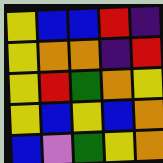[["yellow", "blue", "blue", "red", "indigo"], ["yellow", "orange", "orange", "indigo", "red"], ["yellow", "red", "green", "orange", "yellow"], ["yellow", "blue", "yellow", "blue", "orange"], ["blue", "violet", "green", "yellow", "orange"]]